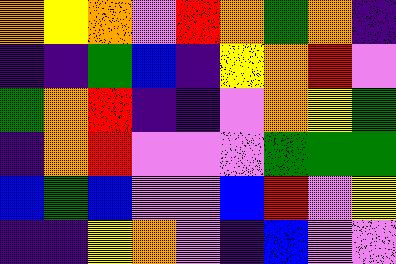[["orange", "yellow", "orange", "violet", "red", "orange", "green", "orange", "indigo"], ["indigo", "indigo", "green", "blue", "indigo", "yellow", "orange", "red", "violet"], ["green", "orange", "red", "indigo", "indigo", "violet", "orange", "yellow", "green"], ["indigo", "orange", "red", "violet", "violet", "violet", "green", "green", "green"], ["blue", "green", "blue", "violet", "violet", "blue", "red", "violet", "yellow"], ["indigo", "indigo", "yellow", "orange", "violet", "indigo", "blue", "violet", "violet"]]